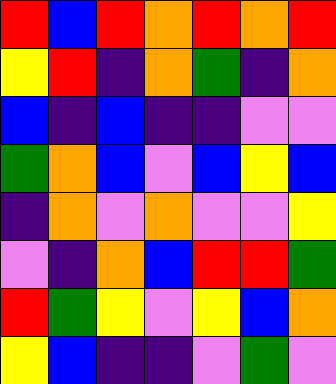[["red", "blue", "red", "orange", "red", "orange", "red"], ["yellow", "red", "indigo", "orange", "green", "indigo", "orange"], ["blue", "indigo", "blue", "indigo", "indigo", "violet", "violet"], ["green", "orange", "blue", "violet", "blue", "yellow", "blue"], ["indigo", "orange", "violet", "orange", "violet", "violet", "yellow"], ["violet", "indigo", "orange", "blue", "red", "red", "green"], ["red", "green", "yellow", "violet", "yellow", "blue", "orange"], ["yellow", "blue", "indigo", "indigo", "violet", "green", "violet"]]